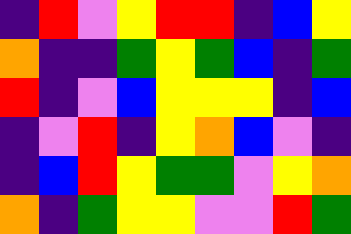[["indigo", "red", "violet", "yellow", "red", "red", "indigo", "blue", "yellow"], ["orange", "indigo", "indigo", "green", "yellow", "green", "blue", "indigo", "green"], ["red", "indigo", "violet", "blue", "yellow", "yellow", "yellow", "indigo", "blue"], ["indigo", "violet", "red", "indigo", "yellow", "orange", "blue", "violet", "indigo"], ["indigo", "blue", "red", "yellow", "green", "green", "violet", "yellow", "orange"], ["orange", "indigo", "green", "yellow", "yellow", "violet", "violet", "red", "green"]]